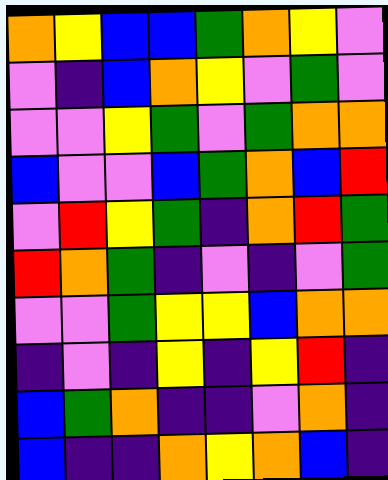[["orange", "yellow", "blue", "blue", "green", "orange", "yellow", "violet"], ["violet", "indigo", "blue", "orange", "yellow", "violet", "green", "violet"], ["violet", "violet", "yellow", "green", "violet", "green", "orange", "orange"], ["blue", "violet", "violet", "blue", "green", "orange", "blue", "red"], ["violet", "red", "yellow", "green", "indigo", "orange", "red", "green"], ["red", "orange", "green", "indigo", "violet", "indigo", "violet", "green"], ["violet", "violet", "green", "yellow", "yellow", "blue", "orange", "orange"], ["indigo", "violet", "indigo", "yellow", "indigo", "yellow", "red", "indigo"], ["blue", "green", "orange", "indigo", "indigo", "violet", "orange", "indigo"], ["blue", "indigo", "indigo", "orange", "yellow", "orange", "blue", "indigo"]]